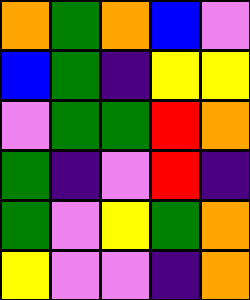[["orange", "green", "orange", "blue", "violet"], ["blue", "green", "indigo", "yellow", "yellow"], ["violet", "green", "green", "red", "orange"], ["green", "indigo", "violet", "red", "indigo"], ["green", "violet", "yellow", "green", "orange"], ["yellow", "violet", "violet", "indigo", "orange"]]